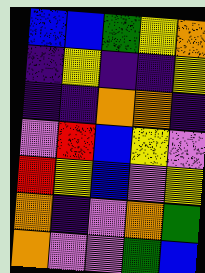[["blue", "blue", "green", "yellow", "orange"], ["indigo", "yellow", "indigo", "indigo", "yellow"], ["indigo", "indigo", "orange", "orange", "indigo"], ["violet", "red", "blue", "yellow", "violet"], ["red", "yellow", "blue", "violet", "yellow"], ["orange", "indigo", "violet", "orange", "green"], ["orange", "violet", "violet", "green", "blue"]]